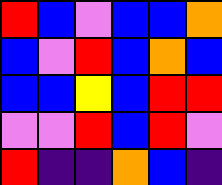[["red", "blue", "violet", "blue", "blue", "orange"], ["blue", "violet", "red", "blue", "orange", "blue"], ["blue", "blue", "yellow", "blue", "red", "red"], ["violet", "violet", "red", "blue", "red", "violet"], ["red", "indigo", "indigo", "orange", "blue", "indigo"]]